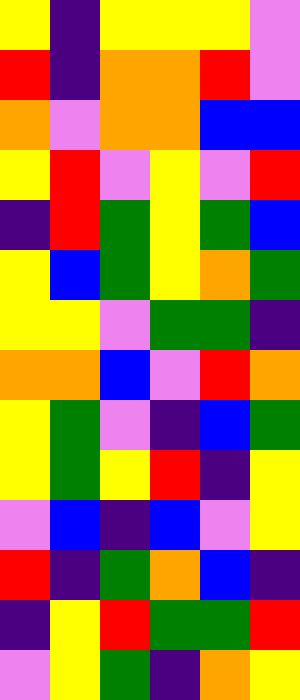[["yellow", "indigo", "yellow", "yellow", "yellow", "violet"], ["red", "indigo", "orange", "orange", "red", "violet"], ["orange", "violet", "orange", "orange", "blue", "blue"], ["yellow", "red", "violet", "yellow", "violet", "red"], ["indigo", "red", "green", "yellow", "green", "blue"], ["yellow", "blue", "green", "yellow", "orange", "green"], ["yellow", "yellow", "violet", "green", "green", "indigo"], ["orange", "orange", "blue", "violet", "red", "orange"], ["yellow", "green", "violet", "indigo", "blue", "green"], ["yellow", "green", "yellow", "red", "indigo", "yellow"], ["violet", "blue", "indigo", "blue", "violet", "yellow"], ["red", "indigo", "green", "orange", "blue", "indigo"], ["indigo", "yellow", "red", "green", "green", "red"], ["violet", "yellow", "green", "indigo", "orange", "yellow"]]